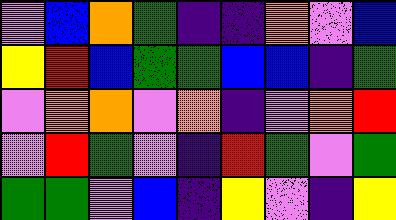[["violet", "blue", "orange", "green", "indigo", "indigo", "orange", "violet", "blue"], ["yellow", "red", "blue", "green", "green", "blue", "blue", "indigo", "green"], ["violet", "orange", "orange", "violet", "orange", "indigo", "violet", "orange", "red"], ["violet", "red", "green", "violet", "indigo", "red", "green", "violet", "green"], ["green", "green", "violet", "blue", "indigo", "yellow", "violet", "indigo", "yellow"]]